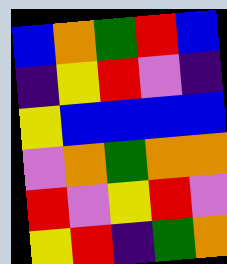[["blue", "orange", "green", "red", "blue"], ["indigo", "yellow", "red", "violet", "indigo"], ["yellow", "blue", "blue", "blue", "blue"], ["violet", "orange", "green", "orange", "orange"], ["red", "violet", "yellow", "red", "violet"], ["yellow", "red", "indigo", "green", "orange"]]